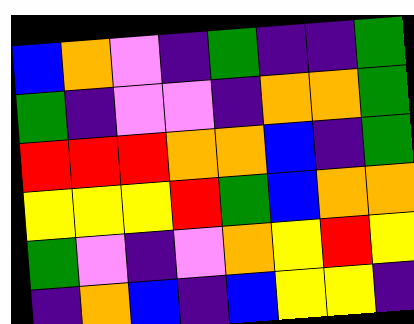[["blue", "orange", "violet", "indigo", "green", "indigo", "indigo", "green"], ["green", "indigo", "violet", "violet", "indigo", "orange", "orange", "green"], ["red", "red", "red", "orange", "orange", "blue", "indigo", "green"], ["yellow", "yellow", "yellow", "red", "green", "blue", "orange", "orange"], ["green", "violet", "indigo", "violet", "orange", "yellow", "red", "yellow"], ["indigo", "orange", "blue", "indigo", "blue", "yellow", "yellow", "indigo"]]